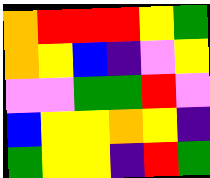[["orange", "red", "red", "red", "yellow", "green"], ["orange", "yellow", "blue", "indigo", "violet", "yellow"], ["violet", "violet", "green", "green", "red", "violet"], ["blue", "yellow", "yellow", "orange", "yellow", "indigo"], ["green", "yellow", "yellow", "indigo", "red", "green"]]